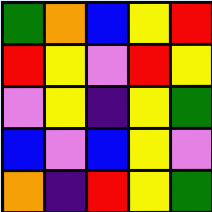[["green", "orange", "blue", "yellow", "red"], ["red", "yellow", "violet", "red", "yellow"], ["violet", "yellow", "indigo", "yellow", "green"], ["blue", "violet", "blue", "yellow", "violet"], ["orange", "indigo", "red", "yellow", "green"]]